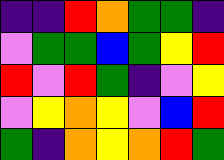[["indigo", "indigo", "red", "orange", "green", "green", "indigo"], ["violet", "green", "green", "blue", "green", "yellow", "red"], ["red", "violet", "red", "green", "indigo", "violet", "yellow"], ["violet", "yellow", "orange", "yellow", "violet", "blue", "red"], ["green", "indigo", "orange", "yellow", "orange", "red", "green"]]